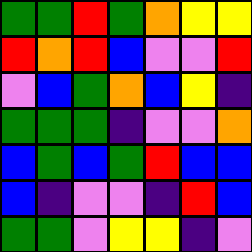[["green", "green", "red", "green", "orange", "yellow", "yellow"], ["red", "orange", "red", "blue", "violet", "violet", "red"], ["violet", "blue", "green", "orange", "blue", "yellow", "indigo"], ["green", "green", "green", "indigo", "violet", "violet", "orange"], ["blue", "green", "blue", "green", "red", "blue", "blue"], ["blue", "indigo", "violet", "violet", "indigo", "red", "blue"], ["green", "green", "violet", "yellow", "yellow", "indigo", "violet"]]